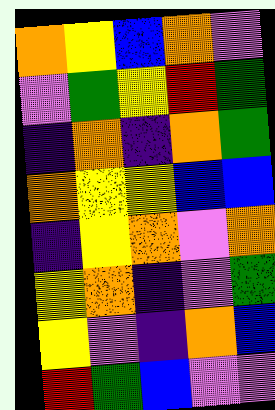[["orange", "yellow", "blue", "orange", "violet"], ["violet", "green", "yellow", "red", "green"], ["indigo", "orange", "indigo", "orange", "green"], ["orange", "yellow", "yellow", "blue", "blue"], ["indigo", "yellow", "orange", "violet", "orange"], ["yellow", "orange", "indigo", "violet", "green"], ["yellow", "violet", "indigo", "orange", "blue"], ["red", "green", "blue", "violet", "violet"]]